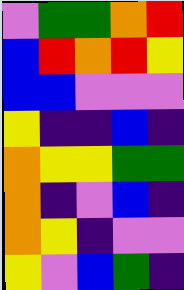[["violet", "green", "green", "orange", "red"], ["blue", "red", "orange", "red", "yellow"], ["blue", "blue", "violet", "violet", "violet"], ["yellow", "indigo", "indigo", "blue", "indigo"], ["orange", "yellow", "yellow", "green", "green"], ["orange", "indigo", "violet", "blue", "indigo"], ["orange", "yellow", "indigo", "violet", "violet"], ["yellow", "violet", "blue", "green", "indigo"]]